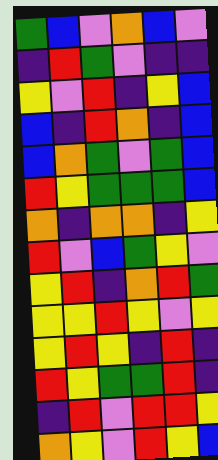[["green", "blue", "violet", "orange", "blue", "violet"], ["indigo", "red", "green", "violet", "indigo", "indigo"], ["yellow", "violet", "red", "indigo", "yellow", "blue"], ["blue", "indigo", "red", "orange", "indigo", "blue"], ["blue", "orange", "green", "violet", "green", "blue"], ["red", "yellow", "green", "green", "green", "blue"], ["orange", "indigo", "orange", "orange", "indigo", "yellow"], ["red", "violet", "blue", "green", "yellow", "violet"], ["yellow", "red", "indigo", "orange", "red", "green"], ["yellow", "yellow", "red", "yellow", "violet", "yellow"], ["yellow", "red", "yellow", "indigo", "red", "indigo"], ["red", "yellow", "green", "green", "red", "indigo"], ["indigo", "red", "violet", "red", "red", "yellow"], ["orange", "yellow", "violet", "red", "yellow", "blue"]]